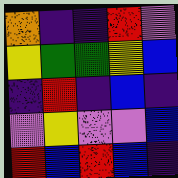[["orange", "indigo", "indigo", "red", "violet"], ["yellow", "green", "green", "yellow", "blue"], ["indigo", "red", "indigo", "blue", "indigo"], ["violet", "yellow", "violet", "violet", "blue"], ["red", "blue", "red", "blue", "indigo"]]